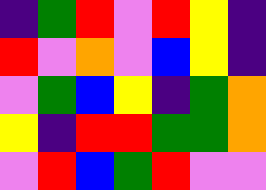[["indigo", "green", "red", "violet", "red", "yellow", "indigo"], ["red", "violet", "orange", "violet", "blue", "yellow", "indigo"], ["violet", "green", "blue", "yellow", "indigo", "green", "orange"], ["yellow", "indigo", "red", "red", "green", "green", "orange"], ["violet", "red", "blue", "green", "red", "violet", "violet"]]